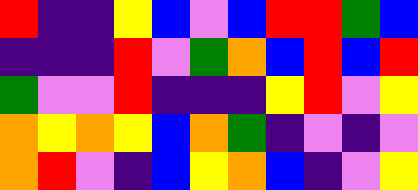[["red", "indigo", "indigo", "yellow", "blue", "violet", "blue", "red", "red", "green", "blue"], ["indigo", "indigo", "indigo", "red", "violet", "green", "orange", "blue", "red", "blue", "red"], ["green", "violet", "violet", "red", "indigo", "indigo", "indigo", "yellow", "red", "violet", "yellow"], ["orange", "yellow", "orange", "yellow", "blue", "orange", "green", "indigo", "violet", "indigo", "violet"], ["orange", "red", "violet", "indigo", "blue", "yellow", "orange", "blue", "indigo", "violet", "yellow"]]